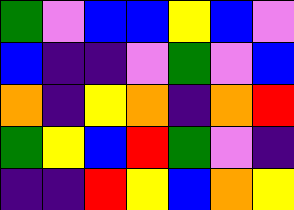[["green", "violet", "blue", "blue", "yellow", "blue", "violet"], ["blue", "indigo", "indigo", "violet", "green", "violet", "blue"], ["orange", "indigo", "yellow", "orange", "indigo", "orange", "red"], ["green", "yellow", "blue", "red", "green", "violet", "indigo"], ["indigo", "indigo", "red", "yellow", "blue", "orange", "yellow"]]